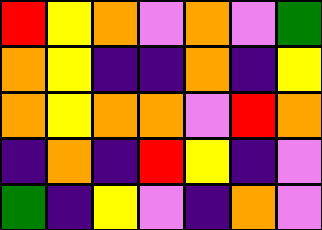[["red", "yellow", "orange", "violet", "orange", "violet", "green"], ["orange", "yellow", "indigo", "indigo", "orange", "indigo", "yellow"], ["orange", "yellow", "orange", "orange", "violet", "red", "orange"], ["indigo", "orange", "indigo", "red", "yellow", "indigo", "violet"], ["green", "indigo", "yellow", "violet", "indigo", "orange", "violet"]]